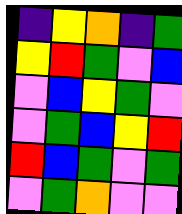[["indigo", "yellow", "orange", "indigo", "green"], ["yellow", "red", "green", "violet", "blue"], ["violet", "blue", "yellow", "green", "violet"], ["violet", "green", "blue", "yellow", "red"], ["red", "blue", "green", "violet", "green"], ["violet", "green", "orange", "violet", "violet"]]